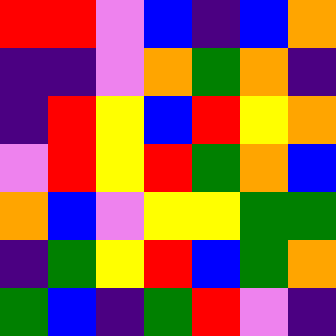[["red", "red", "violet", "blue", "indigo", "blue", "orange"], ["indigo", "indigo", "violet", "orange", "green", "orange", "indigo"], ["indigo", "red", "yellow", "blue", "red", "yellow", "orange"], ["violet", "red", "yellow", "red", "green", "orange", "blue"], ["orange", "blue", "violet", "yellow", "yellow", "green", "green"], ["indigo", "green", "yellow", "red", "blue", "green", "orange"], ["green", "blue", "indigo", "green", "red", "violet", "indigo"]]